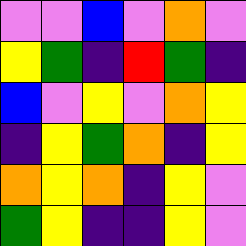[["violet", "violet", "blue", "violet", "orange", "violet"], ["yellow", "green", "indigo", "red", "green", "indigo"], ["blue", "violet", "yellow", "violet", "orange", "yellow"], ["indigo", "yellow", "green", "orange", "indigo", "yellow"], ["orange", "yellow", "orange", "indigo", "yellow", "violet"], ["green", "yellow", "indigo", "indigo", "yellow", "violet"]]